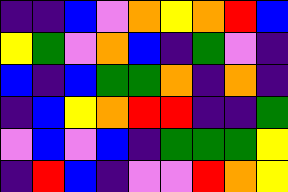[["indigo", "indigo", "blue", "violet", "orange", "yellow", "orange", "red", "blue"], ["yellow", "green", "violet", "orange", "blue", "indigo", "green", "violet", "indigo"], ["blue", "indigo", "blue", "green", "green", "orange", "indigo", "orange", "indigo"], ["indigo", "blue", "yellow", "orange", "red", "red", "indigo", "indigo", "green"], ["violet", "blue", "violet", "blue", "indigo", "green", "green", "green", "yellow"], ["indigo", "red", "blue", "indigo", "violet", "violet", "red", "orange", "yellow"]]